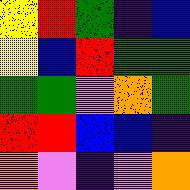[["yellow", "red", "green", "indigo", "blue"], ["yellow", "blue", "red", "green", "green"], ["green", "green", "violet", "orange", "green"], ["red", "red", "blue", "blue", "indigo"], ["orange", "violet", "indigo", "violet", "orange"]]